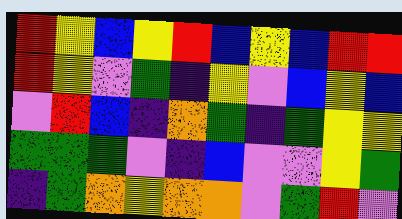[["red", "yellow", "blue", "yellow", "red", "blue", "yellow", "blue", "red", "red"], ["red", "yellow", "violet", "green", "indigo", "yellow", "violet", "blue", "yellow", "blue"], ["violet", "red", "blue", "indigo", "orange", "green", "indigo", "green", "yellow", "yellow"], ["green", "green", "green", "violet", "indigo", "blue", "violet", "violet", "yellow", "green"], ["indigo", "green", "orange", "yellow", "orange", "orange", "violet", "green", "red", "violet"]]